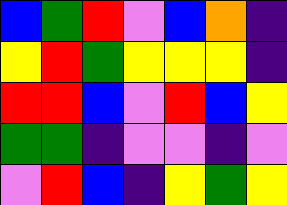[["blue", "green", "red", "violet", "blue", "orange", "indigo"], ["yellow", "red", "green", "yellow", "yellow", "yellow", "indigo"], ["red", "red", "blue", "violet", "red", "blue", "yellow"], ["green", "green", "indigo", "violet", "violet", "indigo", "violet"], ["violet", "red", "blue", "indigo", "yellow", "green", "yellow"]]